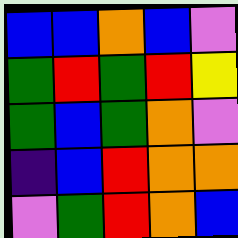[["blue", "blue", "orange", "blue", "violet"], ["green", "red", "green", "red", "yellow"], ["green", "blue", "green", "orange", "violet"], ["indigo", "blue", "red", "orange", "orange"], ["violet", "green", "red", "orange", "blue"]]